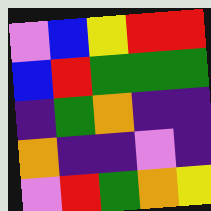[["violet", "blue", "yellow", "red", "red"], ["blue", "red", "green", "green", "green"], ["indigo", "green", "orange", "indigo", "indigo"], ["orange", "indigo", "indigo", "violet", "indigo"], ["violet", "red", "green", "orange", "yellow"]]